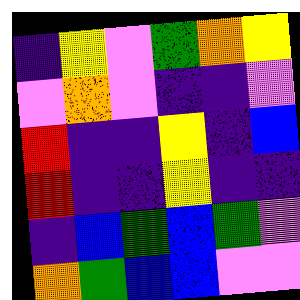[["indigo", "yellow", "violet", "green", "orange", "yellow"], ["violet", "orange", "violet", "indigo", "indigo", "violet"], ["red", "indigo", "indigo", "yellow", "indigo", "blue"], ["red", "indigo", "indigo", "yellow", "indigo", "indigo"], ["indigo", "blue", "green", "blue", "green", "violet"], ["orange", "green", "blue", "blue", "violet", "violet"]]